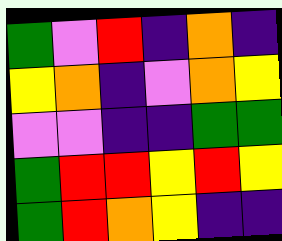[["green", "violet", "red", "indigo", "orange", "indigo"], ["yellow", "orange", "indigo", "violet", "orange", "yellow"], ["violet", "violet", "indigo", "indigo", "green", "green"], ["green", "red", "red", "yellow", "red", "yellow"], ["green", "red", "orange", "yellow", "indigo", "indigo"]]